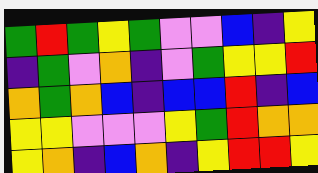[["green", "red", "green", "yellow", "green", "violet", "violet", "blue", "indigo", "yellow"], ["indigo", "green", "violet", "orange", "indigo", "violet", "green", "yellow", "yellow", "red"], ["orange", "green", "orange", "blue", "indigo", "blue", "blue", "red", "indigo", "blue"], ["yellow", "yellow", "violet", "violet", "violet", "yellow", "green", "red", "orange", "orange"], ["yellow", "orange", "indigo", "blue", "orange", "indigo", "yellow", "red", "red", "yellow"]]